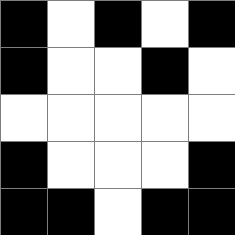[["black", "white", "black", "white", "black"], ["black", "white", "white", "black", "white"], ["white", "white", "white", "white", "white"], ["black", "white", "white", "white", "black"], ["black", "black", "white", "black", "black"]]